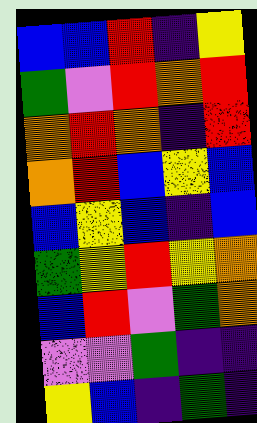[["blue", "blue", "red", "indigo", "yellow"], ["green", "violet", "red", "orange", "red"], ["orange", "red", "orange", "indigo", "red"], ["orange", "red", "blue", "yellow", "blue"], ["blue", "yellow", "blue", "indigo", "blue"], ["green", "yellow", "red", "yellow", "orange"], ["blue", "red", "violet", "green", "orange"], ["violet", "violet", "green", "indigo", "indigo"], ["yellow", "blue", "indigo", "green", "indigo"]]